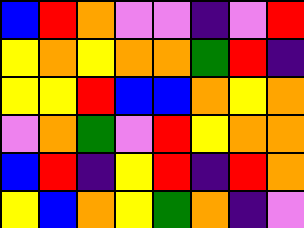[["blue", "red", "orange", "violet", "violet", "indigo", "violet", "red"], ["yellow", "orange", "yellow", "orange", "orange", "green", "red", "indigo"], ["yellow", "yellow", "red", "blue", "blue", "orange", "yellow", "orange"], ["violet", "orange", "green", "violet", "red", "yellow", "orange", "orange"], ["blue", "red", "indigo", "yellow", "red", "indigo", "red", "orange"], ["yellow", "blue", "orange", "yellow", "green", "orange", "indigo", "violet"]]